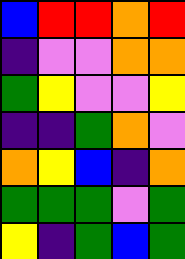[["blue", "red", "red", "orange", "red"], ["indigo", "violet", "violet", "orange", "orange"], ["green", "yellow", "violet", "violet", "yellow"], ["indigo", "indigo", "green", "orange", "violet"], ["orange", "yellow", "blue", "indigo", "orange"], ["green", "green", "green", "violet", "green"], ["yellow", "indigo", "green", "blue", "green"]]